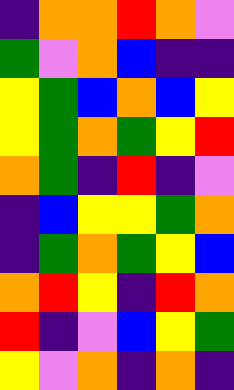[["indigo", "orange", "orange", "red", "orange", "violet"], ["green", "violet", "orange", "blue", "indigo", "indigo"], ["yellow", "green", "blue", "orange", "blue", "yellow"], ["yellow", "green", "orange", "green", "yellow", "red"], ["orange", "green", "indigo", "red", "indigo", "violet"], ["indigo", "blue", "yellow", "yellow", "green", "orange"], ["indigo", "green", "orange", "green", "yellow", "blue"], ["orange", "red", "yellow", "indigo", "red", "orange"], ["red", "indigo", "violet", "blue", "yellow", "green"], ["yellow", "violet", "orange", "indigo", "orange", "indigo"]]